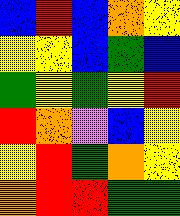[["blue", "red", "blue", "orange", "yellow"], ["yellow", "yellow", "blue", "green", "blue"], ["green", "yellow", "green", "yellow", "red"], ["red", "orange", "violet", "blue", "yellow"], ["yellow", "red", "green", "orange", "yellow"], ["orange", "red", "red", "green", "green"]]